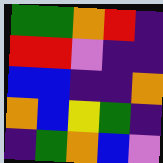[["green", "green", "orange", "red", "indigo"], ["red", "red", "violet", "indigo", "indigo"], ["blue", "blue", "indigo", "indigo", "orange"], ["orange", "blue", "yellow", "green", "indigo"], ["indigo", "green", "orange", "blue", "violet"]]